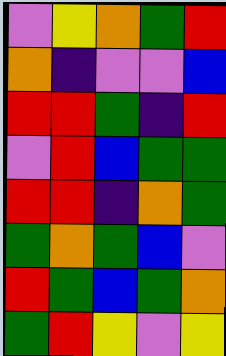[["violet", "yellow", "orange", "green", "red"], ["orange", "indigo", "violet", "violet", "blue"], ["red", "red", "green", "indigo", "red"], ["violet", "red", "blue", "green", "green"], ["red", "red", "indigo", "orange", "green"], ["green", "orange", "green", "blue", "violet"], ["red", "green", "blue", "green", "orange"], ["green", "red", "yellow", "violet", "yellow"]]